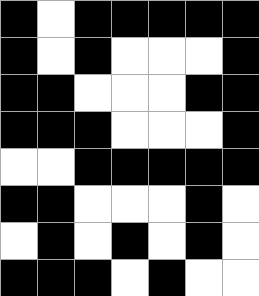[["black", "white", "black", "black", "black", "black", "black"], ["black", "white", "black", "white", "white", "white", "black"], ["black", "black", "white", "white", "white", "black", "black"], ["black", "black", "black", "white", "white", "white", "black"], ["white", "white", "black", "black", "black", "black", "black"], ["black", "black", "white", "white", "white", "black", "white"], ["white", "black", "white", "black", "white", "black", "white"], ["black", "black", "black", "white", "black", "white", "white"]]